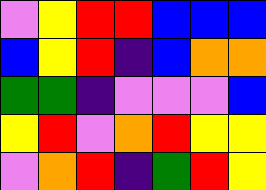[["violet", "yellow", "red", "red", "blue", "blue", "blue"], ["blue", "yellow", "red", "indigo", "blue", "orange", "orange"], ["green", "green", "indigo", "violet", "violet", "violet", "blue"], ["yellow", "red", "violet", "orange", "red", "yellow", "yellow"], ["violet", "orange", "red", "indigo", "green", "red", "yellow"]]